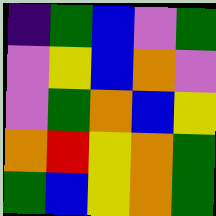[["indigo", "green", "blue", "violet", "green"], ["violet", "yellow", "blue", "orange", "violet"], ["violet", "green", "orange", "blue", "yellow"], ["orange", "red", "yellow", "orange", "green"], ["green", "blue", "yellow", "orange", "green"]]